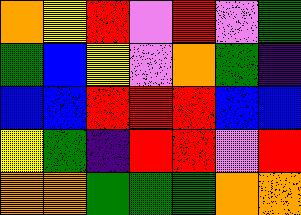[["orange", "yellow", "red", "violet", "red", "violet", "green"], ["green", "blue", "yellow", "violet", "orange", "green", "indigo"], ["blue", "blue", "red", "red", "red", "blue", "blue"], ["yellow", "green", "indigo", "red", "red", "violet", "red"], ["orange", "orange", "green", "green", "green", "orange", "orange"]]